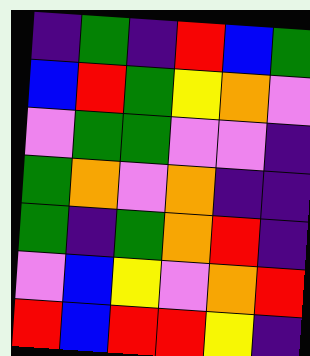[["indigo", "green", "indigo", "red", "blue", "green"], ["blue", "red", "green", "yellow", "orange", "violet"], ["violet", "green", "green", "violet", "violet", "indigo"], ["green", "orange", "violet", "orange", "indigo", "indigo"], ["green", "indigo", "green", "orange", "red", "indigo"], ["violet", "blue", "yellow", "violet", "orange", "red"], ["red", "blue", "red", "red", "yellow", "indigo"]]